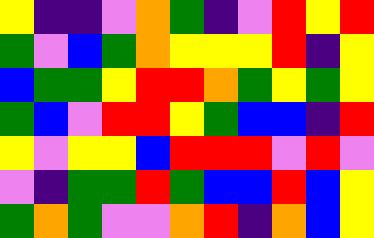[["yellow", "indigo", "indigo", "violet", "orange", "green", "indigo", "violet", "red", "yellow", "red"], ["green", "violet", "blue", "green", "orange", "yellow", "yellow", "yellow", "red", "indigo", "yellow"], ["blue", "green", "green", "yellow", "red", "red", "orange", "green", "yellow", "green", "yellow"], ["green", "blue", "violet", "red", "red", "yellow", "green", "blue", "blue", "indigo", "red"], ["yellow", "violet", "yellow", "yellow", "blue", "red", "red", "red", "violet", "red", "violet"], ["violet", "indigo", "green", "green", "red", "green", "blue", "blue", "red", "blue", "yellow"], ["green", "orange", "green", "violet", "violet", "orange", "red", "indigo", "orange", "blue", "yellow"]]